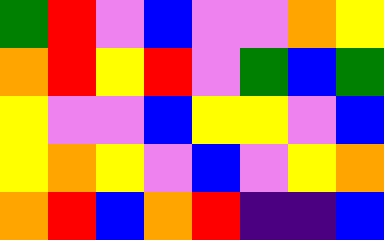[["green", "red", "violet", "blue", "violet", "violet", "orange", "yellow"], ["orange", "red", "yellow", "red", "violet", "green", "blue", "green"], ["yellow", "violet", "violet", "blue", "yellow", "yellow", "violet", "blue"], ["yellow", "orange", "yellow", "violet", "blue", "violet", "yellow", "orange"], ["orange", "red", "blue", "orange", "red", "indigo", "indigo", "blue"]]